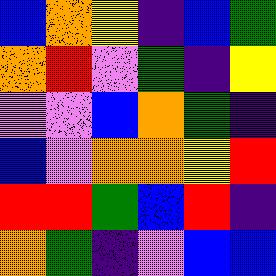[["blue", "orange", "yellow", "indigo", "blue", "green"], ["orange", "red", "violet", "green", "indigo", "yellow"], ["violet", "violet", "blue", "orange", "green", "indigo"], ["blue", "violet", "orange", "orange", "yellow", "red"], ["red", "red", "green", "blue", "red", "indigo"], ["orange", "green", "indigo", "violet", "blue", "blue"]]